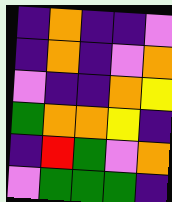[["indigo", "orange", "indigo", "indigo", "violet"], ["indigo", "orange", "indigo", "violet", "orange"], ["violet", "indigo", "indigo", "orange", "yellow"], ["green", "orange", "orange", "yellow", "indigo"], ["indigo", "red", "green", "violet", "orange"], ["violet", "green", "green", "green", "indigo"]]